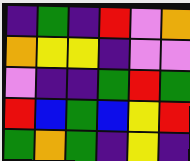[["indigo", "green", "indigo", "red", "violet", "orange"], ["orange", "yellow", "yellow", "indigo", "violet", "violet"], ["violet", "indigo", "indigo", "green", "red", "green"], ["red", "blue", "green", "blue", "yellow", "red"], ["green", "orange", "green", "indigo", "yellow", "indigo"]]